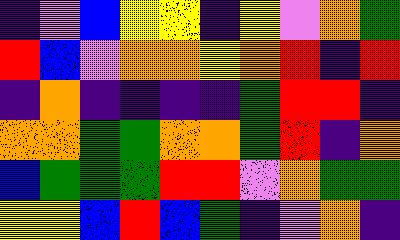[["indigo", "violet", "blue", "yellow", "yellow", "indigo", "yellow", "violet", "orange", "green"], ["red", "blue", "violet", "orange", "orange", "yellow", "orange", "red", "indigo", "red"], ["indigo", "orange", "indigo", "indigo", "indigo", "indigo", "green", "red", "red", "indigo"], ["orange", "orange", "green", "green", "orange", "orange", "green", "red", "indigo", "orange"], ["blue", "green", "green", "green", "red", "red", "violet", "orange", "green", "green"], ["yellow", "yellow", "blue", "red", "blue", "green", "indigo", "violet", "orange", "indigo"]]